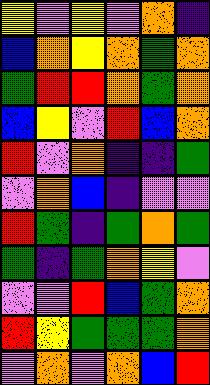[["yellow", "violet", "yellow", "violet", "orange", "indigo"], ["blue", "orange", "yellow", "orange", "green", "orange"], ["green", "red", "red", "orange", "green", "orange"], ["blue", "yellow", "violet", "red", "blue", "orange"], ["red", "violet", "orange", "indigo", "indigo", "green"], ["violet", "orange", "blue", "indigo", "violet", "violet"], ["red", "green", "indigo", "green", "orange", "green"], ["green", "indigo", "green", "orange", "yellow", "violet"], ["violet", "violet", "red", "blue", "green", "orange"], ["red", "yellow", "green", "green", "green", "orange"], ["violet", "orange", "violet", "orange", "blue", "red"]]